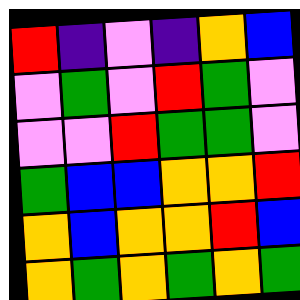[["red", "indigo", "violet", "indigo", "orange", "blue"], ["violet", "green", "violet", "red", "green", "violet"], ["violet", "violet", "red", "green", "green", "violet"], ["green", "blue", "blue", "orange", "orange", "red"], ["orange", "blue", "orange", "orange", "red", "blue"], ["orange", "green", "orange", "green", "orange", "green"]]